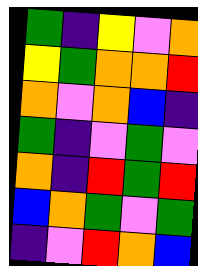[["green", "indigo", "yellow", "violet", "orange"], ["yellow", "green", "orange", "orange", "red"], ["orange", "violet", "orange", "blue", "indigo"], ["green", "indigo", "violet", "green", "violet"], ["orange", "indigo", "red", "green", "red"], ["blue", "orange", "green", "violet", "green"], ["indigo", "violet", "red", "orange", "blue"]]